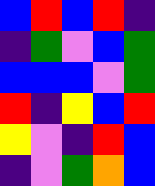[["blue", "red", "blue", "red", "indigo"], ["indigo", "green", "violet", "blue", "green"], ["blue", "blue", "blue", "violet", "green"], ["red", "indigo", "yellow", "blue", "red"], ["yellow", "violet", "indigo", "red", "blue"], ["indigo", "violet", "green", "orange", "blue"]]